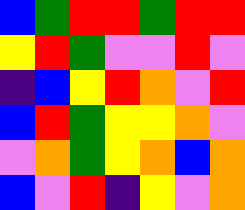[["blue", "green", "red", "red", "green", "red", "red"], ["yellow", "red", "green", "violet", "violet", "red", "violet"], ["indigo", "blue", "yellow", "red", "orange", "violet", "red"], ["blue", "red", "green", "yellow", "yellow", "orange", "violet"], ["violet", "orange", "green", "yellow", "orange", "blue", "orange"], ["blue", "violet", "red", "indigo", "yellow", "violet", "orange"]]